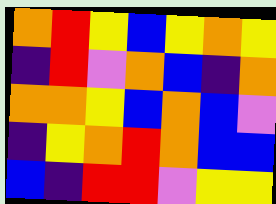[["orange", "red", "yellow", "blue", "yellow", "orange", "yellow"], ["indigo", "red", "violet", "orange", "blue", "indigo", "orange"], ["orange", "orange", "yellow", "blue", "orange", "blue", "violet"], ["indigo", "yellow", "orange", "red", "orange", "blue", "blue"], ["blue", "indigo", "red", "red", "violet", "yellow", "yellow"]]